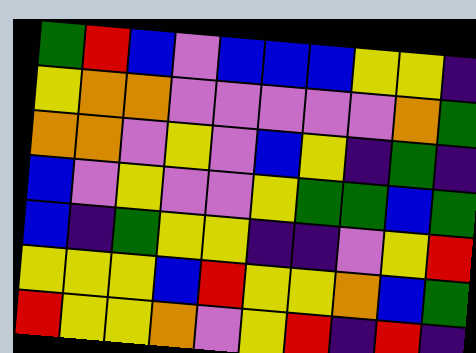[["green", "red", "blue", "violet", "blue", "blue", "blue", "yellow", "yellow", "indigo"], ["yellow", "orange", "orange", "violet", "violet", "violet", "violet", "violet", "orange", "green"], ["orange", "orange", "violet", "yellow", "violet", "blue", "yellow", "indigo", "green", "indigo"], ["blue", "violet", "yellow", "violet", "violet", "yellow", "green", "green", "blue", "green"], ["blue", "indigo", "green", "yellow", "yellow", "indigo", "indigo", "violet", "yellow", "red"], ["yellow", "yellow", "yellow", "blue", "red", "yellow", "yellow", "orange", "blue", "green"], ["red", "yellow", "yellow", "orange", "violet", "yellow", "red", "indigo", "red", "indigo"]]